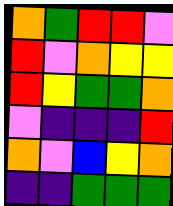[["orange", "green", "red", "red", "violet"], ["red", "violet", "orange", "yellow", "yellow"], ["red", "yellow", "green", "green", "orange"], ["violet", "indigo", "indigo", "indigo", "red"], ["orange", "violet", "blue", "yellow", "orange"], ["indigo", "indigo", "green", "green", "green"]]